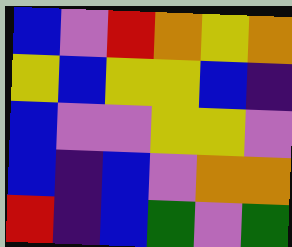[["blue", "violet", "red", "orange", "yellow", "orange"], ["yellow", "blue", "yellow", "yellow", "blue", "indigo"], ["blue", "violet", "violet", "yellow", "yellow", "violet"], ["blue", "indigo", "blue", "violet", "orange", "orange"], ["red", "indigo", "blue", "green", "violet", "green"]]